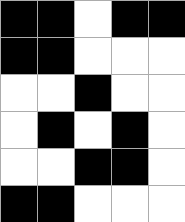[["black", "black", "white", "black", "black"], ["black", "black", "white", "white", "white"], ["white", "white", "black", "white", "white"], ["white", "black", "white", "black", "white"], ["white", "white", "black", "black", "white"], ["black", "black", "white", "white", "white"]]